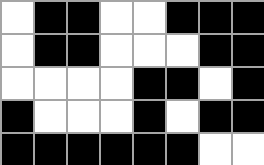[["white", "black", "black", "white", "white", "black", "black", "black"], ["white", "black", "black", "white", "white", "white", "black", "black"], ["white", "white", "white", "white", "black", "black", "white", "black"], ["black", "white", "white", "white", "black", "white", "black", "black"], ["black", "black", "black", "black", "black", "black", "white", "white"]]